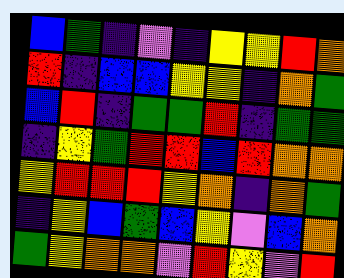[["blue", "green", "indigo", "violet", "indigo", "yellow", "yellow", "red", "orange"], ["red", "indigo", "blue", "blue", "yellow", "yellow", "indigo", "orange", "green"], ["blue", "red", "indigo", "green", "green", "red", "indigo", "green", "green"], ["indigo", "yellow", "green", "red", "red", "blue", "red", "orange", "orange"], ["yellow", "red", "red", "red", "yellow", "orange", "indigo", "orange", "green"], ["indigo", "yellow", "blue", "green", "blue", "yellow", "violet", "blue", "orange"], ["green", "yellow", "orange", "orange", "violet", "red", "yellow", "violet", "red"]]